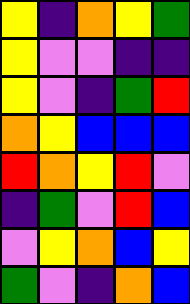[["yellow", "indigo", "orange", "yellow", "green"], ["yellow", "violet", "violet", "indigo", "indigo"], ["yellow", "violet", "indigo", "green", "red"], ["orange", "yellow", "blue", "blue", "blue"], ["red", "orange", "yellow", "red", "violet"], ["indigo", "green", "violet", "red", "blue"], ["violet", "yellow", "orange", "blue", "yellow"], ["green", "violet", "indigo", "orange", "blue"]]